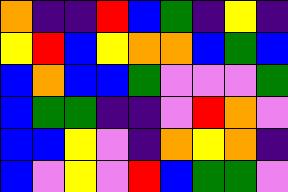[["orange", "indigo", "indigo", "red", "blue", "green", "indigo", "yellow", "indigo"], ["yellow", "red", "blue", "yellow", "orange", "orange", "blue", "green", "blue"], ["blue", "orange", "blue", "blue", "green", "violet", "violet", "violet", "green"], ["blue", "green", "green", "indigo", "indigo", "violet", "red", "orange", "violet"], ["blue", "blue", "yellow", "violet", "indigo", "orange", "yellow", "orange", "indigo"], ["blue", "violet", "yellow", "violet", "red", "blue", "green", "green", "violet"]]